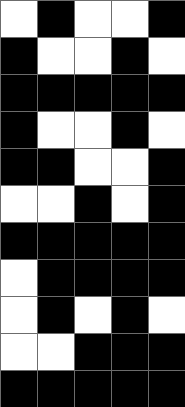[["white", "black", "white", "white", "black"], ["black", "white", "white", "black", "white"], ["black", "black", "black", "black", "black"], ["black", "white", "white", "black", "white"], ["black", "black", "white", "white", "black"], ["white", "white", "black", "white", "black"], ["black", "black", "black", "black", "black"], ["white", "black", "black", "black", "black"], ["white", "black", "white", "black", "white"], ["white", "white", "black", "black", "black"], ["black", "black", "black", "black", "black"]]